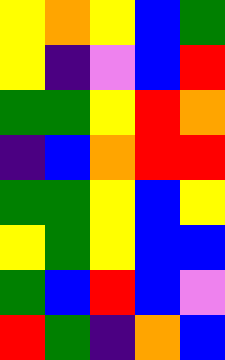[["yellow", "orange", "yellow", "blue", "green"], ["yellow", "indigo", "violet", "blue", "red"], ["green", "green", "yellow", "red", "orange"], ["indigo", "blue", "orange", "red", "red"], ["green", "green", "yellow", "blue", "yellow"], ["yellow", "green", "yellow", "blue", "blue"], ["green", "blue", "red", "blue", "violet"], ["red", "green", "indigo", "orange", "blue"]]